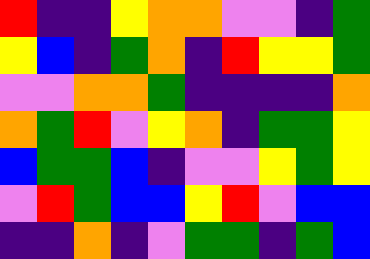[["red", "indigo", "indigo", "yellow", "orange", "orange", "violet", "violet", "indigo", "green"], ["yellow", "blue", "indigo", "green", "orange", "indigo", "red", "yellow", "yellow", "green"], ["violet", "violet", "orange", "orange", "green", "indigo", "indigo", "indigo", "indigo", "orange"], ["orange", "green", "red", "violet", "yellow", "orange", "indigo", "green", "green", "yellow"], ["blue", "green", "green", "blue", "indigo", "violet", "violet", "yellow", "green", "yellow"], ["violet", "red", "green", "blue", "blue", "yellow", "red", "violet", "blue", "blue"], ["indigo", "indigo", "orange", "indigo", "violet", "green", "green", "indigo", "green", "blue"]]